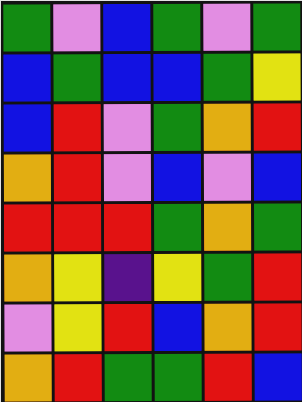[["green", "violet", "blue", "green", "violet", "green"], ["blue", "green", "blue", "blue", "green", "yellow"], ["blue", "red", "violet", "green", "orange", "red"], ["orange", "red", "violet", "blue", "violet", "blue"], ["red", "red", "red", "green", "orange", "green"], ["orange", "yellow", "indigo", "yellow", "green", "red"], ["violet", "yellow", "red", "blue", "orange", "red"], ["orange", "red", "green", "green", "red", "blue"]]